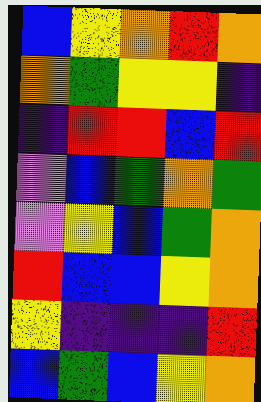[["blue", "yellow", "orange", "red", "orange"], ["orange", "green", "yellow", "yellow", "indigo"], ["indigo", "red", "red", "blue", "red"], ["violet", "blue", "green", "orange", "green"], ["violet", "yellow", "blue", "green", "orange"], ["red", "blue", "blue", "yellow", "orange"], ["yellow", "indigo", "indigo", "indigo", "red"], ["blue", "green", "blue", "yellow", "orange"]]